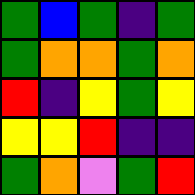[["green", "blue", "green", "indigo", "green"], ["green", "orange", "orange", "green", "orange"], ["red", "indigo", "yellow", "green", "yellow"], ["yellow", "yellow", "red", "indigo", "indigo"], ["green", "orange", "violet", "green", "red"]]